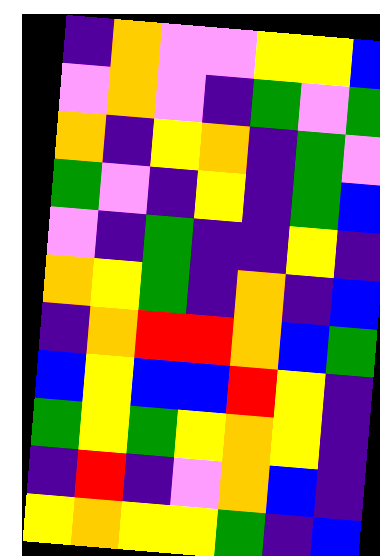[["indigo", "orange", "violet", "violet", "yellow", "yellow", "blue"], ["violet", "orange", "violet", "indigo", "green", "violet", "green"], ["orange", "indigo", "yellow", "orange", "indigo", "green", "violet"], ["green", "violet", "indigo", "yellow", "indigo", "green", "blue"], ["violet", "indigo", "green", "indigo", "indigo", "yellow", "indigo"], ["orange", "yellow", "green", "indigo", "orange", "indigo", "blue"], ["indigo", "orange", "red", "red", "orange", "blue", "green"], ["blue", "yellow", "blue", "blue", "red", "yellow", "indigo"], ["green", "yellow", "green", "yellow", "orange", "yellow", "indigo"], ["indigo", "red", "indigo", "violet", "orange", "blue", "indigo"], ["yellow", "orange", "yellow", "yellow", "green", "indigo", "blue"]]